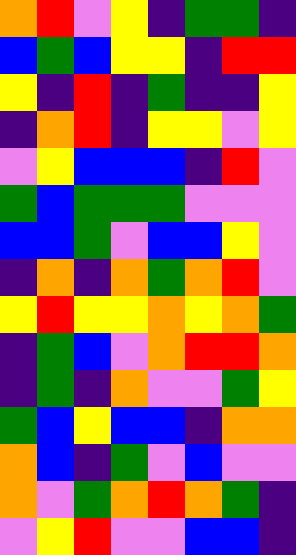[["orange", "red", "violet", "yellow", "indigo", "green", "green", "indigo"], ["blue", "green", "blue", "yellow", "yellow", "indigo", "red", "red"], ["yellow", "indigo", "red", "indigo", "green", "indigo", "indigo", "yellow"], ["indigo", "orange", "red", "indigo", "yellow", "yellow", "violet", "yellow"], ["violet", "yellow", "blue", "blue", "blue", "indigo", "red", "violet"], ["green", "blue", "green", "green", "green", "violet", "violet", "violet"], ["blue", "blue", "green", "violet", "blue", "blue", "yellow", "violet"], ["indigo", "orange", "indigo", "orange", "green", "orange", "red", "violet"], ["yellow", "red", "yellow", "yellow", "orange", "yellow", "orange", "green"], ["indigo", "green", "blue", "violet", "orange", "red", "red", "orange"], ["indigo", "green", "indigo", "orange", "violet", "violet", "green", "yellow"], ["green", "blue", "yellow", "blue", "blue", "indigo", "orange", "orange"], ["orange", "blue", "indigo", "green", "violet", "blue", "violet", "violet"], ["orange", "violet", "green", "orange", "red", "orange", "green", "indigo"], ["violet", "yellow", "red", "violet", "violet", "blue", "blue", "indigo"]]